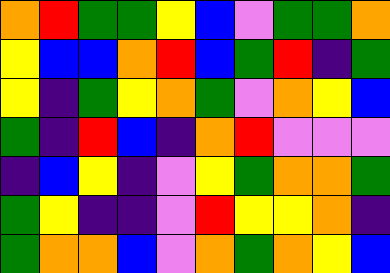[["orange", "red", "green", "green", "yellow", "blue", "violet", "green", "green", "orange"], ["yellow", "blue", "blue", "orange", "red", "blue", "green", "red", "indigo", "green"], ["yellow", "indigo", "green", "yellow", "orange", "green", "violet", "orange", "yellow", "blue"], ["green", "indigo", "red", "blue", "indigo", "orange", "red", "violet", "violet", "violet"], ["indigo", "blue", "yellow", "indigo", "violet", "yellow", "green", "orange", "orange", "green"], ["green", "yellow", "indigo", "indigo", "violet", "red", "yellow", "yellow", "orange", "indigo"], ["green", "orange", "orange", "blue", "violet", "orange", "green", "orange", "yellow", "blue"]]